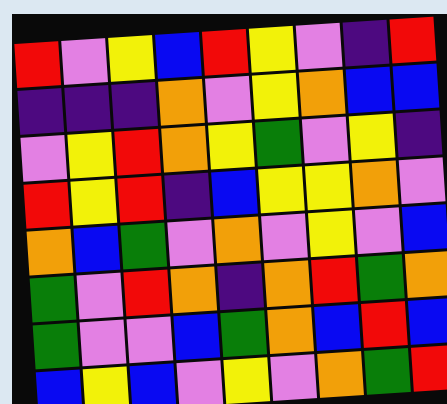[["red", "violet", "yellow", "blue", "red", "yellow", "violet", "indigo", "red"], ["indigo", "indigo", "indigo", "orange", "violet", "yellow", "orange", "blue", "blue"], ["violet", "yellow", "red", "orange", "yellow", "green", "violet", "yellow", "indigo"], ["red", "yellow", "red", "indigo", "blue", "yellow", "yellow", "orange", "violet"], ["orange", "blue", "green", "violet", "orange", "violet", "yellow", "violet", "blue"], ["green", "violet", "red", "orange", "indigo", "orange", "red", "green", "orange"], ["green", "violet", "violet", "blue", "green", "orange", "blue", "red", "blue"], ["blue", "yellow", "blue", "violet", "yellow", "violet", "orange", "green", "red"]]